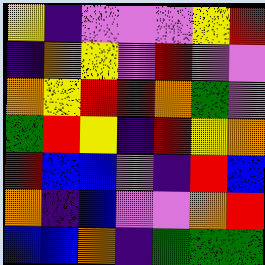[["yellow", "indigo", "violet", "violet", "violet", "yellow", "red"], ["indigo", "orange", "yellow", "violet", "red", "violet", "violet"], ["orange", "yellow", "red", "red", "orange", "green", "violet"], ["green", "red", "yellow", "indigo", "red", "yellow", "orange"], ["red", "blue", "blue", "violet", "indigo", "red", "blue"], ["orange", "indigo", "blue", "violet", "violet", "orange", "red"], ["blue", "blue", "orange", "indigo", "green", "green", "green"]]